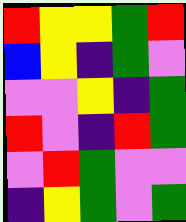[["red", "yellow", "yellow", "green", "red"], ["blue", "yellow", "indigo", "green", "violet"], ["violet", "violet", "yellow", "indigo", "green"], ["red", "violet", "indigo", "red", "green"], ["violet", "red", "green", "violet", "violet"], ["indigo", "yellow", "green", "violet", "green"]]